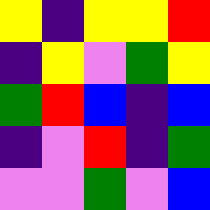[["yellow", "indigo", "yellow", "yellow", "red"], ["indigo", "yellow", "violet", "green", "yellow"], ["green", "red", "blue", "indigo", "blue"], ["indigo", "violet", "red", "indigo", "green"], ["violet", "violet", "green", "violet", "blue"]]